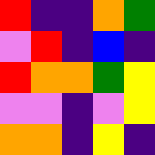[["red", "indigo", "indigo", "orange", "green"], ["violet", "red", "indigo", "blue", "indigo"], ["red", "orange", "orange", "green", "yellow"], ["violet", "violet", "indigo", "violet", "yellow"], ["orange", "orange", "indigo", "yellow", "indigo"]]